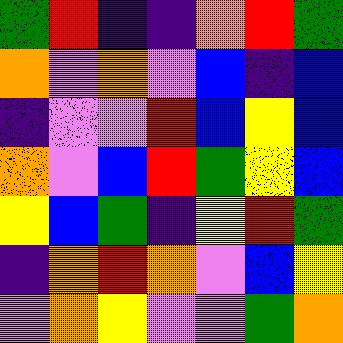[["green", "red", "indigo", "indigo", "orange", "red", "green"], ["orange", "violet", "orange", "violet", "blue", "indigo", "blue"], ["indigo", "violet", "violet", "red", "blue", "yellow", "blue"], ["orange", "violet", "blue", "red", "green", "yellow", "blue"], ["yellow", "blue", "green", "indigo", "yellow", "red", "green"], ["indigo", "orange", "red", "orange", "violet", "blue", "yellow"], ["violet", "orange", "yellow", "violet", "violet", "green", "orange"]]